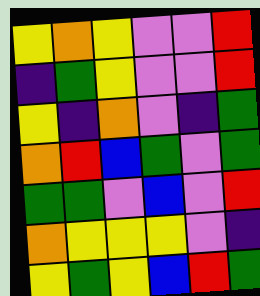[["yellow", "orange", "yellow", "violet", "violet", "red"], ["indigo", "green", "yellow", "violet", "violet", "red"], ["yellow", "indigo", "orange", "violet", "indigo", "green"], ["orange", "red", "blue", "green", "violet", "green"], ["green", "green", "violet", "blue", "violet", "red"], ["orange", "yellow", "yellow", "yellow", "violet", "indigo"], ["yellow", "green", "yellow", "blue", "red", "green"]]